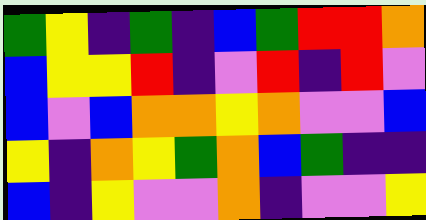[["green", "yellow", "indigo", "green", "indigo", "blue", "green", "red", "red", "orange"], ["blue", "yellow", "yellow", "red", "indigo", "violet", "red", "indigo", "red", "violet"], ["blue", "violet", "blue", "orange", "orange", "yellow", "orange", "violet", "violet", "blue"], ["yellow", "indigo", "orange", "yellow", "green", "orange", "blue", "green", "indigo", "indigo"], ["blue", "indigo", "yellow", "violet", "violet", "orange", "indigo", "violet", "violet", "yellow"]]